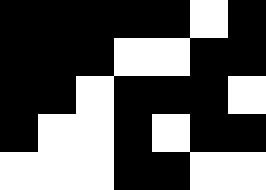[["black", "black", "black", "black", "black", "white", "black"], ["black", "black", "black", "white", "white", "black", "black"], ["black", "black", "white", "black", "black", "black", "white"], ["black", "white", "white", "black", "white", "black", "black"], ["white", "white", "white", "black", "black", "white", "white"]]